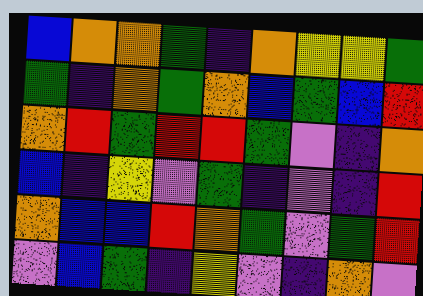[["blue", "orange", "orange", "green", "indigo", "orange", "yellow", "yellow", "green"], ["green", "indigo", "orange", "green", "orange", "blue", "green", "blue", "red"], ["orange", "red", "green", "red", "red", "green", "violet", "indigo", "orange"], ["blue", "indigo", "yellow", "violet", "green", "indigo", "violet", "indigo", "red"], ["orange", "blue", "blue", "red", "orange", "green", "violet", "green", "red"], ["violet", "blue", "green", "indigo", "yellow", "violet", "indigo", "orange", "violet"]]